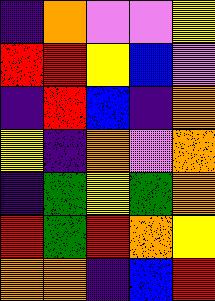[["indigo", "orange", "violet", "violet", "yellow"], ["red", "red", "yellow", "blue", "violet"], ["indigo", "red", "blue", "indigo", "orange"], ["yellow", "indigo", "orange", "violet", "orange"], ["indigo", "green", "yellow", "green", "orange"], ["red", "green", "red", "orange", "yellow"], ["orange", "orange", "indigo", "blue", "red"]]